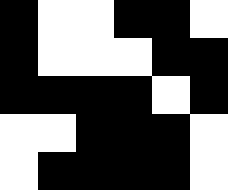[["black", "white", "white", "black", "black", "white"], ["black", "white", "white", "white", "black", "black"], ["black", "black", "black", "black", "white", "black"], ["white", "white", "black", "black", "black", "white"], ["white", "black", "black", "black", "black", "white"]]